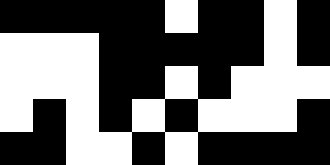[["black", "black", "black", "black", "black", "white", "black", "black", "white", "black"], ["white", "white", "white", "black", "black", "black", "black", "black", "white", "black"], ["white", "white", "white", "black", "black", "white", "black", "white", "white", "white"], ["white", "black", "white", "black", "white", "black", "white", "white", "white", "black"], ["black", "black", "white", "white", "black", "white", "black", "black", "black", "black"]]